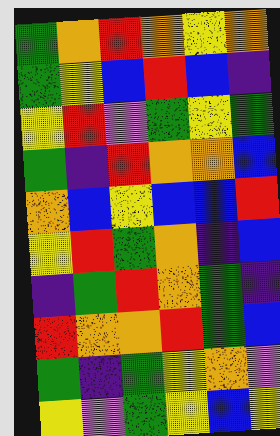[["green", "orange", "red", "orange", "yellow", "orange"], ["green", "yellow", "blue", "red", "blue", "indigo"], ["yellow", "red", "violet", "green", "yellow", "green"], ["green", "indigo", "red", "orange", "orange", "blue"], ["orange", "blue", "yellow", "blue", "blue", "red"], ["yellow", "red", "green", "orange", "indigo", "blue"], ["indigo", "green", "red", "orange", "green", "indigo"], ["red", "orange", "orange", "red", "green", "blue"], ["green", "indigo", "green", "yellow", "orange", "violet"], ["yellow", "violet", "green", "yellow", "blue", "yellow"]]